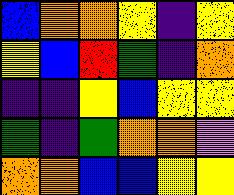[["blue", "orange", "orange", "yellow", "indigo", "yellow"], ["yellow", "blue", "red", "green", "indigo", "orange"], ["indigo", "indigo", "yellow", "blue", "yellow", "yellow"], ["green", "indigo", "green", "orange", "orange", "violet"], ["orange", "orange", "blue", "blue", "yellow", "yellow"]]